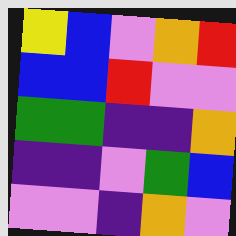[["yellow", "blue", "violet", "orange", "red"], ["blue", "blue", "red", "violet", "violet"], ["green", "green", "indigo", "indigo", "orange"], ["indigo", "indigo", "violet", "green", "blue"], ["violet", "violet", "indigo", "orange", "violet"]]